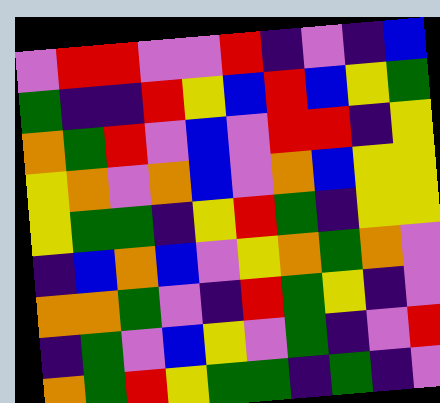[["violet", "red", "red", "violet", "violet", "red", "indigo", "violet", "indigo", "blue"], ["green", "indigo", "indigo", "red", "yellow", "blue", "red", "blue", "yellow", "green"], ["orange", "green", "red", "violet", "blue", "violet", "red", "red", "indigo", "yellow"], ["yellow", "orange", "violet", "orange", "blue", "violet", "orange", "blue", "yellow", "yellow"], ["yellow", "green", "green", "indigo", "yellow", "red", "green", "indigo", "yellow", "yellow"], ["indigo", "blue", "orange", "blue", "violet", "yellow", "orange", "green", "orange", "violet"], ["orange", "orange", "green", "violet", "indigo", "red", "green", "yellow", "indigo", "violet"], ["indigo", "green", "violet", "blue", "yellow", "violet", "green", "indigo", "violet", "red"], ["orange", "green", "red", "yellow", "green", "green", "indigo", "green", "indigo", "violet"]]